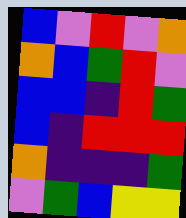[["blue", "violet", "red", "violet", "orange"], ["orange", "blue", "green", "red", "violet"], ["blue", "blue", "indigo", "red", "green"], ["blue", "indigo", "red", "red", "red"], ["orange", "indigo", "indigo", "indigo", "green"], ["violet", "green", "blue", "yellow", "yellow"]]